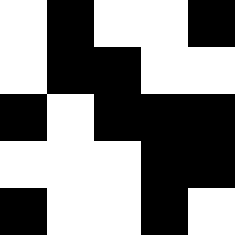[["white", "black", "white", "white", "black"], ["white", "black", "black", "white", "white"], ["black", "white", "black", "black", "black"], ["white", "white", "white", "black", "black"], ["black", "white", "white", "black", "white"]]